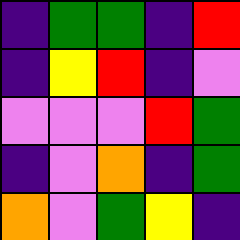[["indigo", "green", "green", "indigo", "red"], ["indigo", "yellow", "red", "indigo", "violet"], ["violet", "violet", "violet", "red", "green"], ["indigo", "violet", "orange", "indigo", "green"], ["orange", "violet", "green", "yellow", "indigo"]]